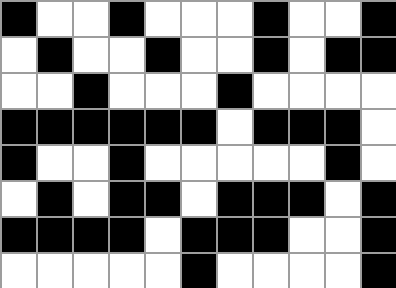[["black", "white", "white", "black", "white", "white", "white", "black", "white", "white", "black"], ["white", "black", "white", "white", "black", "white", "white", "black", "white", "black", "black"], ["white", "white", "black", "white", "white", "white", "black", "white", "white", "white", "white"], ["black", "black", "black", "black", "black", "black", "white", "black", "black", "black", "white"], ["black", "white", "white", "black", "white", "white", "white", "white", "white", "black", "white"], ["white", "black", "white", "black", "black", "white", "black", "black", "black", "white", "black"], ["black", "black", "black", "black", "white", "black", "black", "black", "white", "white", "black"], ["white", "white", "white", "white", "white", "black", "white", "white", "white", "white", "black"]]